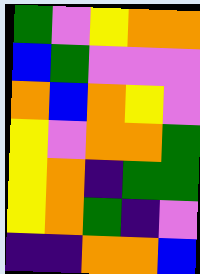[["green", "violet", "yellow", "orange", "orange"], ["blue", "green", "violet", "violet", "violet"], ["orange", "blue", "orange", "yellow", "violet"], ["yellow", "violet", "orange", "orange", "green"], ["yellow", "orange", "indigo", "green", "green"], ["yellow", "orange", "green", "indigo", "violet"], ["indigo", "indigo", "orange", "orange", "blue"]]